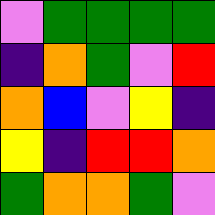[["violet", "green", "green", "green", "green"], ["indigo", "orange", "green", "violet", "red"], ["orange", "blue", "violet", "yellow", "indigo"], ["yellow", "indigo", "red", "red", "orange"], ["green", "orange", "orange", "green", "violet"]]